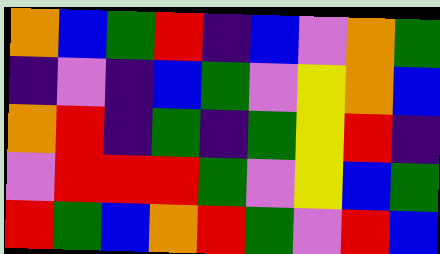[["orange", "blue", "green", "red", "indigo", "blue", "violet", "orange", "green"], ["indigo", "violet", "indigo", "blue", "green", "violet", "yellow", "orange", "blue"], ["orange", "red", "indigo", "green", "indigo", "green", "yellow", "red", "indigo"], ["violet", "red", "red", "red", "green", "violet", "yellow", "blue", "green"], ["red", "green", "blue", "orange", "red", "green", "violet", "red", "blue"]]